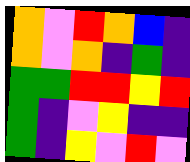[["orange", "violet", "red", "orange", "blue", "indigo"], ["orange", "violet", "orange", "indigo", "green", "indigo"], ["green", "green", "red", "red", "yellow", "red"], ["green", "indigo", "violet", "yellow", "indigo", "indigo"], ["green", "indigo", "yellow", "violet", "red", "violet"]]